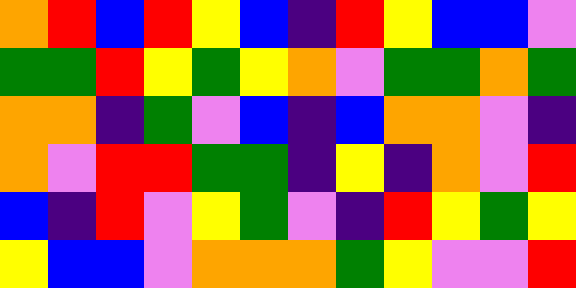[["orange", "red", "blue", "red", "yellow", "blue", "indigo", "red", "yellow", "blue", "blue", "violet"], ["green", "green", "red", "yellow", "green", "yellow", "orange", "violet", "green", "green", "orange", "green"], ["orange", "orange", "indigo", "green", "violet", "blue", "indigo", "blue", "orange", "orange", "violet", "indigo"], ["orange", "violet", "red", "red", "green", "green", "indigo", "yellow", "indigo", "orange", "violet", "red"], ["blue", "indigo", "red", "violet", "yellow", "green", "violet", "indigo", "red", "yellow", "green", "yellow"], ["yellow", "blue", "blue", "violet", "orange", "orange", "orange", "green", "yellow", "violet", "violet", "red"]]